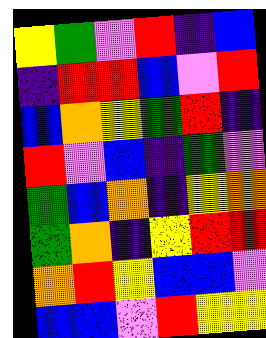[["yellow", "green", "violet", "red", "indigo", "blue"], ["indigo", "red", "red", "blue", "violet", "red"], ["blue", "orange", "yellow", "green", "red", "indigo"], ["red", "violet", "blue", "indigo", "green", "violet"], ["green", "blue", "orange", "indigo", "yellow", "orange"], ["green", "orange", "indigo", "yellow", "red", "red"], ["orange", "red", "yellow", "blue", "blue", "violet"], ["blue", "blue", "violet", "red", "yellow", "yellow"]]